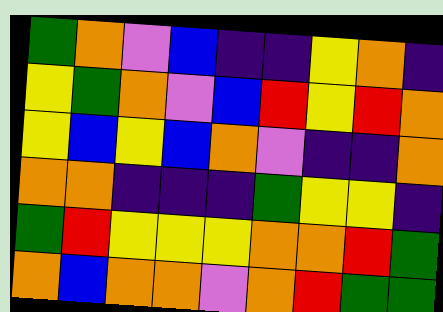[["green", "orange", "violet", "blue", "indigo", "indigo", "yellow", "orange", "indigo"], ["yellow", "green", "orange", "violet", "blue", "red", "yellow", "red", "orange"], ["yellow", "blue", "yellow", "blue", "orange", "violet", "indigo", "indigo", "orange"], ["orange", "orange", "indigo", "indigo", "indigo", "green", "yellow", "yellow", "indigo"], ["green", "red", "yellow", "yellow", "yellow", "orange", "orange", "red", "green"], ["orange", "blue", "orange", "orange", "violet", "orange", "red", "green", "green"]]